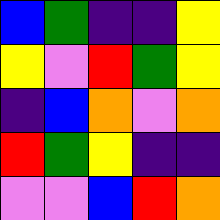[["blue", "green", "indigo", "indigo", "yellow"], ["yellow", "violet", "red", "green", "yellow"], ["indigo", "blue", "orange", "violet", "orange"], ["red", "green", "yellow", "indigo", "indigo"], ["violet", "violet", "blue", "red", "orange"]]